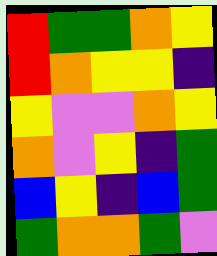[["red", "green", "green", "orange", "yellow"], ["red", "orange", "yellow", "yellow", "indigo"], ["yellow", "violet", "violet", "orange", "yellow"], ["orange", "violet", "yellow", "indigo", "green"], ["blue", "yellow", "indigo", "blue", "green"], ["green", "orange", "orange", "green", "violet"]]